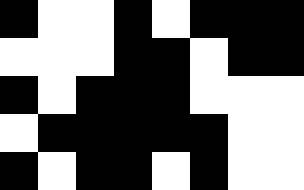[["black", "white", "white", "black", "white", "black", "black", "black"], ["white", "white", "white", "black", "black", "white", "black", "black"], ["black", "white", "black", "black", "black", "white", "white", "white"], ["white", "black", "black", "black", "black", "black", "white", "white"], ["black", "white", "black", "black", "white", "black", "white", "white"]]